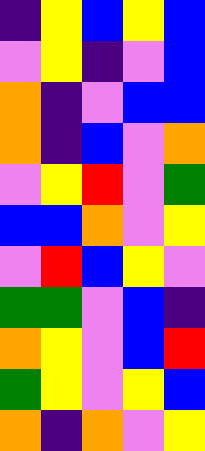[["indigo", "yellow", "blue", "yellow", "blue"], ["violet", "yellow", "indigo", "violet", "blue"], ["orange", "indigo", "violet", "blue", "blue"], ["orange", "indigo", "blue", "violet", "orange"], ["violet", "yellow", "red", "violet", "green"], ["blue", "blue", "orange", "violet", "yellow"], ["violet", "red", "blue", "yellow", "violet"], ["green", "green", "violet", "blue", "indigo"], ["orange", "yellow", "violet", "blue", "red"], ["green", "yellow", "violet", "yellow", "blue"], ["orange", "indigo", "orange", "violet", "yellow"]]